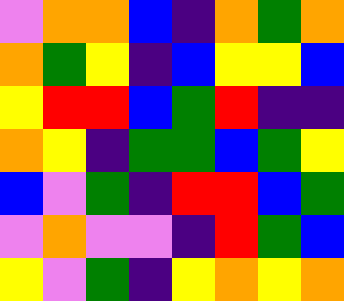[["violet", "orange", "orange", "blue", "indigo", "orange", "green", "orange"], ["orange", "green", "yellow", "indigo", "blue", "yellow", "yellow", "blue"], ["yellow", "red", "red", "blue", "green", "red", "indigo", "indigo"], ["orange", "yellow", "indigo", "green", "green", "blue", "green", "yellow"], ["blue", "violet", "green", "indigo", "red", "red", "blue", "green"], ["violet", "orange", "violet", "violet", "indigo", "red", "green", "blue"], ["yellow", "violet", "green", "indigo", "yellow", "orange", "yellow", "orange"]]